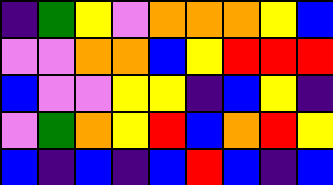[["indigo", "green", "yellow", "violet", "orange", "orange", "orange", "yellow", "blue"], ["violet", "violet", "orange", "orange", "blue", "yellow", "red", "red", "red"], ["blue", "violet", "violet", "yellow", "yellow", "indigo", "blue", "yellow", "indigo"], ["violet", "green", "orange", "yellow", "red", "blue", "orange", "red", "yellow"], ["blue", "indigo", "blue", "indigo", "blue", "red", "blue", "indigo", "blue"]]